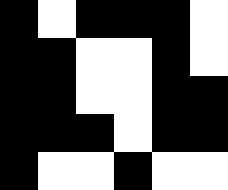[["black", "white", "black", "black", "black", "white"], ["black", "black", "white", "white", "black", "white"], ["black", "black", "white", "white", "black", "black"], ["black", "black", "black", "white", "black", "black"], ["black", "white", "white", "black", "white", "white"]]